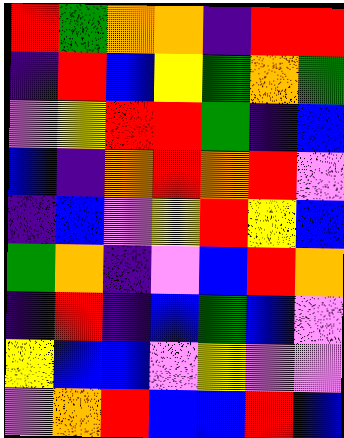[["red", "green", "orange", "orange", "indigo", "red", "red"], ["indigo", "red", "blue", "yellow", "green", "orange", "green"], ["violet", "yellow", "red", "red", "green", "indigo", "blue"], ["blue", "indigo", "orange", "red", "orange", "red", "violet"], ["indigo", "blue", "violet", "yellow", "red", "yellow", "blue"], ["green", "orange", "indigo", "violet", "blue", "red", "orange"], ["indigo", "red", "indigo", "blue", "green", "blue", "violet"], ["yellow", "blue", "blue", "violet", "yellow", "violet", "violet"], ["violet", "orange", "red", "blue", "blue", "red", "blue"]]